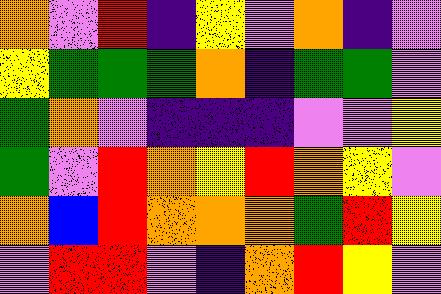[["orange", "violet", "red", "indigo", "yellow", "violet", "orange", "indigo", "violet"], ["yellow", "green", "green", "green", "orange", "indigo", "green", "green", "violet"], ["green", "orange", "violet", "indigo", "indigo", "indigo", "violet", "violet", "yellow"], ["green", "violet", "red", "orange", "yellow", "red", "orange", "yellow", "violet"], ["orange", "blue", "red", "orange", "orange", "orange", "green", "red", "yellow"], ["violet", "red", "red", "violet", "indigo", "orange", "red", "yellow", "violet"]]